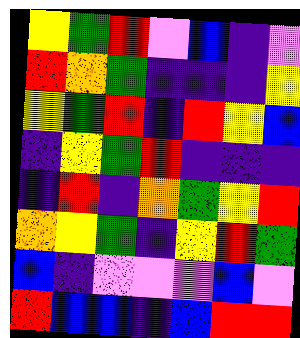[["yellow", "green", "red", "violet", "blue", "indigo", "violet"], ["red", "orange", "green", "indigo", "indigo", "indigo", "yellow"], ["yellow", "green", "red", "indigo", "red", "yellow", "blue"], ["indigo", "yellow", "green", "red", "indigo", "indigo", "indigo"], ["indigo", "red", "indigo", "orange", "green", "yellow", "red"], ["orange", "yellow", "green", "indigo", "yellow", "red", "green"], ["blue", "indigo", "violet", "violet", "violet", "blue", "violet"], ["red", "blue", "blue", "indigo", "blue", "red", "red"]]